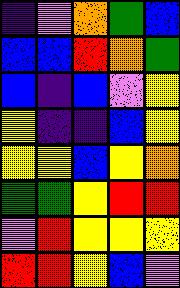[["indigo", "violet", "orange", "green", "blue"], ["blue", "blue", "red", "orange", "green"], ["blue", "indigo", "blue", "violet", "yellow"], ["yellow", "indigo", "indigo", "blue", "yellow"], ["yellow", "yellow", "blue", "yellow", "orange"], ["green", "green", "yellow", "red", "red"], ["violet", "red", "yellow", "yellow", "yellow"], ["red", "red", "yellow", "blue", "violet"]]